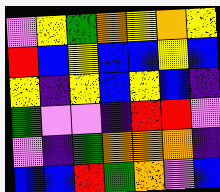[["violet", "yellow", "green", "orange", "yellow", "orange", "yellow"], ["red", "blue", "yellow", "blue", "blue", "yellow", "blue"], ["yellow", "indigo", "yellow", "blue", "yellow", "blue", "indigo"], ["green", "violet", "violet", "indigo", "red", "red", "violet"], ["violet", "indigo", "green", "orange", "orange", "orange", "indigo"], ["blue", "blue", "red", "green", "orange", "violet", "blue"]]